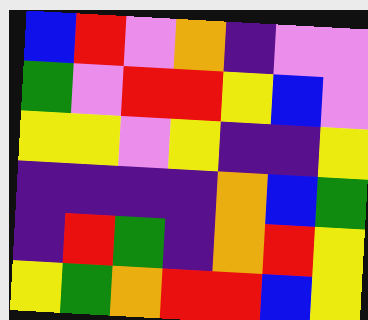[["blue", "red", "violet", "orange", "indigo", "violet", "violet"], ["green", "violet", "red", "red", "yellow", "blue", "violet"], ["yellow", "yellow", "violet", "yellow", "indigo", "indigo", "yellow"], ["indigo", "indigo", "indigo", "indigo", "orange", "blue", "green"], ["indigo", "red", "green", "indigo", "orange", "red", "yellow"], ["yellow", "green", "orange", "red", "red", "blue", "yellow"]]